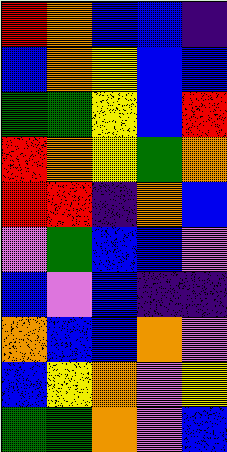[["red", "orange", "blue", "blue", "indigo"], ["blue", "orange", "yellow", "blue", "blue"], ["green", "green", "yellow", "blue", "red"], ["red", "orange", "yellow", "green", "orange"], ["red", "red", "indigo", "orange", "blue"], ["violet", "green", "blue", "blue", "violet"], ["blue", "violet", "blue", "indigo", "indigo"], ["orange", "blue", "blue", "orange", "violet"], ["blue", "yellow", "orange", "violet", "yellow"], ["green", "green", "orange", "violet", "blue"]]